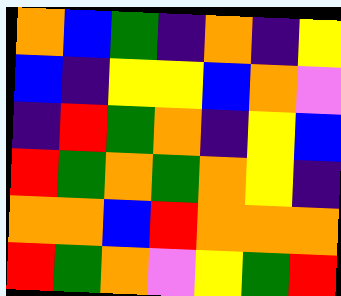[["orange", "blue", "green", "indigo", "orange", "indigo", "yellow"], ["blue", "indigo", "yellow", "yellow", "blue", "orange", "violet"], ["indigo", "red", "green", "orange", "indigo", "yellow", "blue"], ["red", "green", "orange", "green", "orange", "yellow", "indigo"], ["orange", "orange", "blue", "red", "orange", "orange", "orange"], ["red", "green", "orange", "violet", "yellow", "green", "red"]]